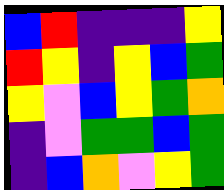[["blue", "red", "indigo", "indigo", "indigo", "yellow"], ["red", "yellow", "indigo", "yellow", "blue", "green"], ["yellow", "violet", "blue", "yellow", "green", "orange"], ["indigo", "violet", "green", "green", "blue", "green"], ["indigo", "blue", "orange", "violet", "yellow", "green"]]